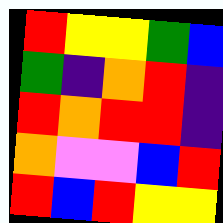[["red", "yellow", "yellow", "green", "blue"], ["green", "indigo", "orange", "red", "indigo"], ["red", "orange", "red", "red", "indigo"], ["orange", "violet", "violet", "blue", "red"], ["red", "blue", "red", "yellow", "yellow"]]